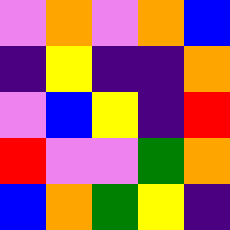[["violet", "orange", "violet", "orange", "blue"], ["indigo", "yellow", "indigo", "indigo", "orange"], ["violet", "blue", "yellow", "indigo", "red"], ["red", "violet", "violet", "green", "orange"], ["blue", "orange", "green", "yellow", "indigo"]]